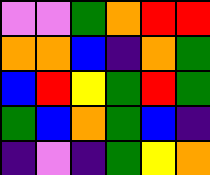[["violet", "violet", "green", "orange", "red", "red"], ["orange", "orange", "blue", "indigo", "orange", "green"], ["blue", "red", "yellow", "green", "red", "green"], ["green", "blue", "orange", "green", "blue", "indigo"], ["indigo", "violet", "indigo", "green", "yellow", "orange"]]